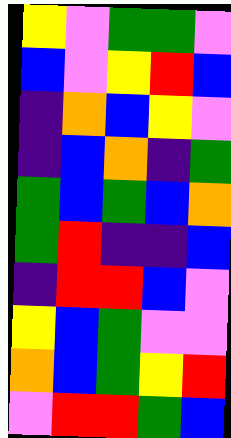[["yellow", "violet", "green", "green", "violet"], ["blue", "violet", "yellow", "red", "blue"], ["indigo", "orange", "blue", "yellow", "violet"], ["indigo", "blue", "orange", "indigo", "green"], ["green", "blue", "green", "blue", "orange"], ["green", "red", "indigo", "indigo", "blue"], ["indigo", "red", "red", "blue", "violet"], ["yellow", "blue", "green", "violet", "violet"], ["orange", "blue", "green", "yellow", "red"], ["violet", "red", "red", "green", "blue"]]